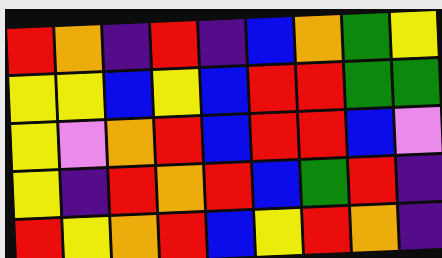[["red", "orange", "indigo", "red", "indigo", "blue", "orange", "green", "yellow"], ["yellow", "yellow", "blue", "yellow", "blue", "red", "red", "green", "green"], ["yellow", "violet", "orange", "red", "blue", "red", "red", "blue", "violet"], ["yellow", "indigo", "red", "orange", "red", "blue", "green", "red", "indigo"], ["red", "yellow", "orange", "red", "blue", "yellow", "red", "orange", "indigo"]]